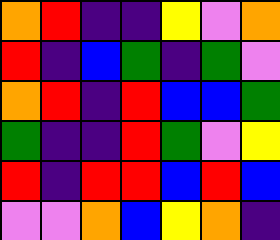[["orange", "red", "indigo", "indigo", "yellow", "violet", "orange"], ["red", "indigo", "blue", "green", "indigo", "green", "violet"], ["orange", "red", "indigo", "red", "blue", "blue", "green"], ["green", "indigo", "indigo", "red", "green", "violet", "yellow"], ["red", "indigo", "red", "red", "blue", "red", "blue"], ["violet", "violet", "orange", "blue", "yellow", "orange", "indigo"]]